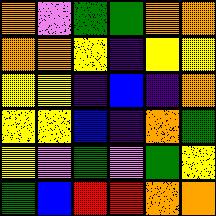[["orange", "violet", "green", "green", "orange", "orange"], ["orange", "orange", "yellow", "indigo", "yellow", "yellow"], ["yellow", "yellow", "indigo", "blue", "indigo", "orange"], ["yellow", "yellow", "blue", "indigo", "orange", "green"], ["yellow", "violet", "green", "violet", "green", "yellow"], ["green", "blue", "red", "red", "orange", "orange"]]